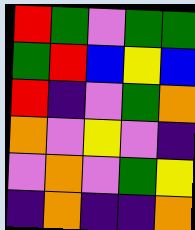[["red", "green", "violet", "green", "green"], ["green", "red", "blue", "yellow", "blue"], ["red", "indigo", "violet", "green", "orange"], ["orange", "violet", "yellow", "violet", "indigo"], ["violet", "orange", "violet", "green", "yellow"], ["indigo", "orange", "indigo", "indigo", "orange"]]